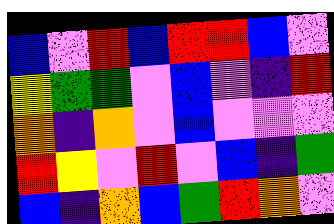[["blue", "violet", "red", "blue", "red", "red", "blue", "violet"], ["yellow", "green", "green", "violet", "blue", "violet", "indigo", "red"], ["orange", "indigo", "orange", "violet", "blue", "violet", "violet", "violet"], ["red", "yellow", "violet", "red", "violet", "blue", "indigo", "green"], ["blue", "indigo", "orange", "blue", "green", "red", "orange", "violet"]]